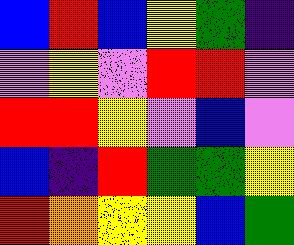[["blue", "red", "blue", "yellow", "green", "indigo"], ["violet", "yellow", "violet", "red", "red", "violet"], ["red", "red", "yellow", "violet", "blue", "violet"], ["blue", "indigo", "red", "green", "green", "yellow"], ["red", "orange", "yellow", "yellow", "blue", "green"]]